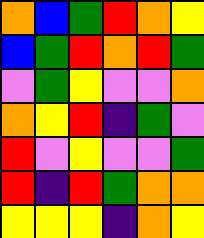[["orange", "blue", "green", "red", "orange", "yellow"], ["blue", "green", "red", "orange", "red", "green"], ["violet", "green", "yellow", "violet", "violet", "orange"], ["orange", "yellow", "red", "indigo", "green", "violet"], ["red", "violet", "yellow", "violet", "violet", "green"], ["red", "indigo", "red", "green", "orange", "orange"], ["yellow", "yellow", "yellow", "indigo", "orange", "yellow"]]